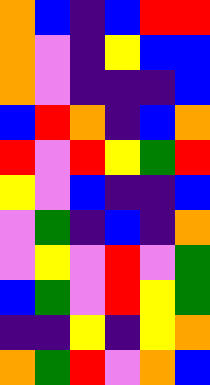[["orange", "blue", "indigo", "blue", "red", "red"], ["orange", "violet", "indigo", "yellow", "blue", "blue"], ["orange", "violet", "indigo", "indigo", "indigo", "blue"], ["blue", "red", "orange", "indigo", "blue", "orange"], ["red", "violet", "red", "yellow", "green", "red"], ["yellow", "violet", "blue", "indigo", "indigo", "blue"], ["violet", "green", "indigo", "blue", "indigo", "orange"], ["violet", "yellow", "violet", "red", "violet", "green"], ["blue", "green", "violet", "red", "yellow", "green"], ["indigo", "indigo", "yellow", "indigo", "yellow", "orange"], ["orange", "green", "red", "violet", "orange", "blue"]]